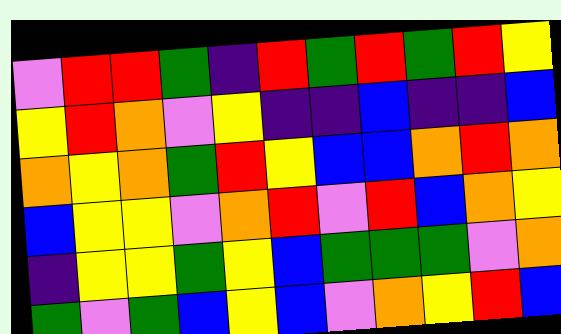[["violet", "red", "red", "green", "indigo", "red", "green", "red", "green", "red", "yellow"], ["yellow", "red", "orange", "violet", "yellow", "indigo", "indigo", "blue", "indigo", "indigo", "blue"], ["orange", "yellow", "orange", "green", "red", "yellow", "blue", "blue", "orange", "red", "orange"], ["blue", "yellow", "yellow", "violet", "orange", "red", "violet", "red", "blue", "orange", "yellow"], ["indigo", "yellow", "yellow", "green", "yellow", "blue", "green", "green", "green", "violet", "orange"], ["green", "violet", "green", "blue", "yellow", "blue", "violet", "orange", "yellow", "red", "blue"]]